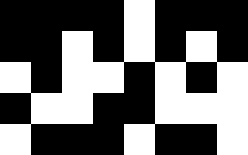[["black", "black", "black", "black", "white", "black", "black", "black"], ["black", "black", "white", "black", "white", "black", "white", "black"], ["white", "black", "white", "white", "black", "white", "black", "white"], ["black", "white", "white", "black", "black", "white", "white", "white"], ["white", "black", "black", "black", "white", "black", "black", "white"]]